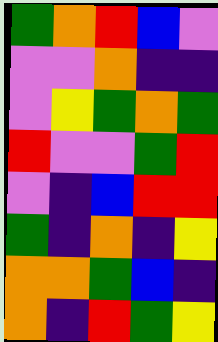[["green", "orange", "red", "blue", "violet"], ["violet", "violet", "orange", "indigo", "indigo"], ["violet", "yellow", "green", "orange", "green"], ["red", "violet", "violet", "green", "red"], ["violet", "indigo", "blue", "red", "red"], ["green", "indigo", "orange", "indigo", "yellow"], ["orange", "orange", "green", "blue", "indigo"], ["orange", "indigo", "red", "green", "yellow"]]